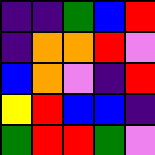[["indigo", "indigo", "green", "blue", "red"], ["indigo", "orange", "orange", "red", "violet"], ["blue", "orange", "violet", "indigo", "red"], ["yellow", "red", "blue", "blue", "indigo"], ["green", "red", "red", "green", "violet"]]